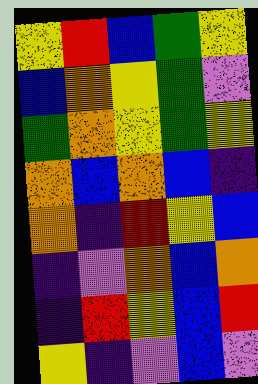[["yellow", "red", "blue", "green", "yellow"], ["blue", "orange", "yellow", "green", "violet"], ["green", "orange", "yellow", "green", "yellow"], ["orange", "blue", "orange", "blue", "indigo"], ["orange", "indigo", "red", "yellow", "blue"], ["indigo", "violet", "orange", "blue", "orange"], ["indigo", "red", "yellow", "blue", "red"], ["yellow", "indigo", "violet", "blue", "violet"]]